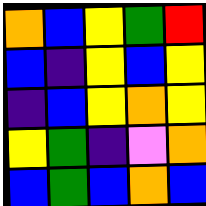[["orange", "blue", "yellow", "green", "red"], ["blue", "indigo", "yellow", "blue", "yellow"], ["indigo", "blue", "yellow", "orange", "yellow"], ["yellow", "green", "indigo", "violet", "orange"], ["blue", "green", "blue", "orange", "blue"]]